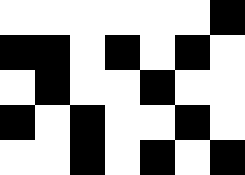[["white", "white", "white", "white", "white", "white", "black"], ["black", "black", "white", "black", "white", "black", "white"], ["white", "black", "white", "white", "black", "white", "white"], ["black", "white", "black", "white", "white", "black", "white"], ["white", "white", "black", "white", "black", "white", "black"]]